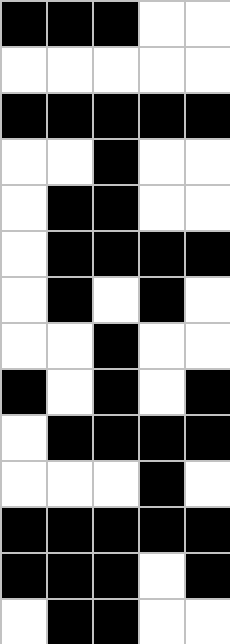[["black", "black", "black", "white", "white"], ["white", "white", "white", "white", "white"], ["black", "black", "black", "black", "black"], ["white", "white", "black", "white", "white"], ["white", "black", "black", "white", "white"], ["white", "black", "black", "black", "black"], ["white", "black", "white", "black", "white"], ["white", "white", "black", "white", "white"], ["black", "white", "black", "white", "black"], ["white", "black", "black", "black", "black"], ["white", "white", "white", "black", "white"], ["black", "black", "black", "black", "black"], ["black", "black", "black", "white", "black"], ["white", "black", "black", "white", "white"]]